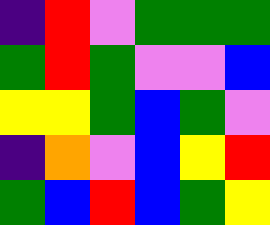[["indigo", "red", "violet", "green", "green", "green"], ["green", "red", "green", "violet", "violet", "blue"], ["yellow", "yellow", "green", "blue", "green", "violet"], ["indigo", "orange", "violet", "blue", "yellow", "red"], ["green", "blue", "red", "blue", "green", "yellow"]]